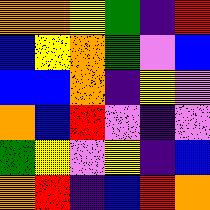[["orange", "orange", "yellow", "green", "indigo", "red"], ["blue", "yellow", "orange", "green", "violet", "blue"], ["blue", "blue", "orange", "indigo", "yellow", "violet"], ["orange", "blue", "red", "violet", "indigo", "violet"], ["green", "yellow", "violet", "yellow", "indigo", "blue"], ["orange", "red", "indigo", "blue", "red", "orange"]]